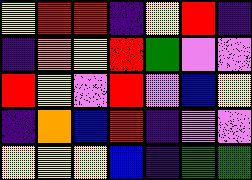[["yellow", "red", "red", "indigo", "yellow", "red", "indigo"], ["indigo", "orange", "yellow", "red", "green", "violet", "violet"], ["red", "yellow", "violet", "red", "violet", "blue", "yellow"], ["indigo", "orange", "blue", "red", "indigo", "violet", "violet"], ["yellow", "yellow", "yellow", "blue", "indigo", "green", "green"]]